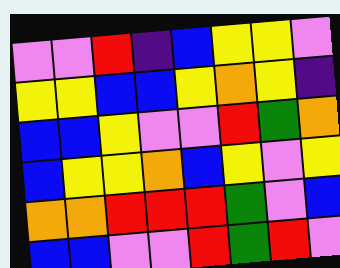[["violet", "violet", "red", "indigo", "blue", "yellow", "yellow", "violet"], ["yellow", "yellow", "blue", "blue", "yellow", "orange", "yellow", "indigo"], ["blue", "blue", "yellow", "violet", "violet", "red", "green", "orange"], ["blue", "yellow", "yellow", "orange", "blue", "yellow", "violet", "yellow"], ["orange", "orange", "red", "red", "red", "green", "violet", "blue"], ["blue", "blue", "violet", "violet", "red", "green", "red", "violet"]]